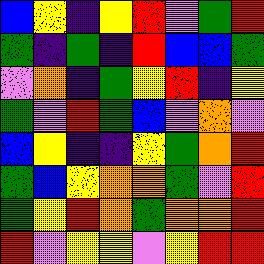[["blue", "yellow", "indigo", "yellow", "red", "violet", "green", "red"], ["green", "indigo", "green", "indigo", "red", "blue", "blue", "green"], ["violet", "orange", "indigo", "green", "yellow", "red", "indigo", "yellow"], ["green", "violet", "red", "green", "blue", "violet", "orange", "violet"], ["blue", "yellow", "indigo", "indigo", "yellow", "green", "orange", "red"], ["green", "blue", "yellow", "orange", "orange", "green", "violet", "red"], ["green", "yellow", "red", "orange", "green", "orange", "orange", "red"], ["red", "violet", "yellow", "yellow", "violet", "yellow", "red", "red"]]